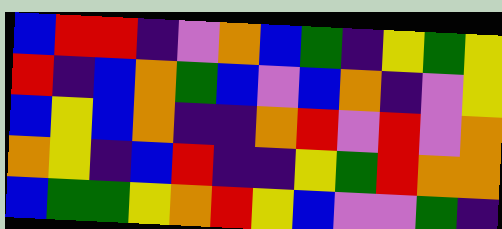[["blue", "red", "red", "indigo", "violet", "orange", "blue", "green", "indigo", "yellow", "green", "yellow"], ["red", "indigo", "blue", "orange", "green", "blue", "violet", "blue", "orange", "indigo", "violet", "yellow"], ["blue", "yellow", "blue", "orange", "indigo", "indigo", "orange", "red", "violet", "red", "violet", "orange"], ["orange", "yellow", "indigo", "blue", "red", "indigo", "indigo", "yellow", "green", "red", "orange", "orange"], ["blue", "green", "green", "yellow", "orange", "red", "yellow", "blue", "violet", "violet", "green", "indigo"]]